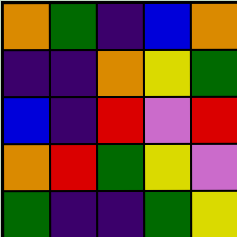[["orange", "green", "indigo", "blue", "orange"], ["indigo", "indigo", "orange", "yellow", "green"], ["blue", "indigo", "red", "violet", "red"], ["orange", "red", "green", "yellow", "violet"], ["green", "indigo", "indigo", "green", "yellow"]]